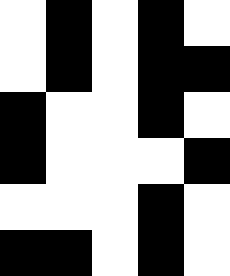[["white", "black", "white", "black", "white"], ["white", "black", "white", "black", "black"], ["black", "white", "white", "black", "white"], ["black", "white", "white", "white", "black"], ["white", "white", "white", "black", "white"], ["black", "black", "white", "black", "white"]]